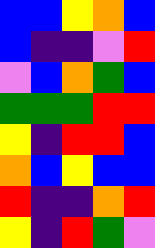[["blue", "blue", "yellow", "orange", "blue"], ["blue", "indigo", "indigo", "violet", "red"], ["violet", "blue", "orange", "green", "blue"], ["green", "green", "green", "red", "red"], ["yellow", "indigo", "red", "red", "blue"], ["orange", "blue", "yellow", "blue", "blue"], ["red", "indigo", "indigo", "orange", "red"], ["yellow", "indigo", "red", "green", "violet"]]